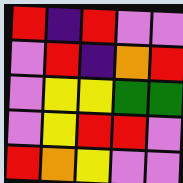[["red", "indigo", "red", "violet", "violet"], ["violet", "red", "indigo", "orange", "red"], ["violet", "yellow", "yellow", "green", "green"], ["violet", "yellow", "red", "red", "violet"], ["red", "orange", "yellow", "violet", "violet"]]